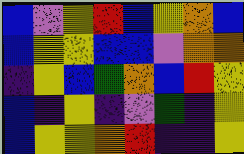[["blue", "violet", "yellow", "red", "blue", "yellow", "orange", "blue"], ["blue", "yellow", "yellow", "blue", "blue", "violet", "orange", "orange"], ["indigo", "yellow", "blue", "green", "orange", "blue", "red", "yellow"], ["blue", "indigo", "yellow", "indigo", "violet", "green", "indigo", "yellow"], ["blue", "yellow", "yellow", "orange", "red", "indigo", "indigo", "yellow"]]